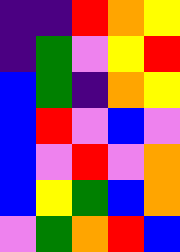[["indigo", "indigo", "red", "orange", "yellow"], ["indigo", "green", "violet", "yellow", "red"], ["blue", "green", "indigo", "orange", "yellow"], ["blue", "red", "violet", "blue", "violet"], ["blue", "violet", "red", "violet", "orange"], ["blue", "yellow", "green", "blue", "orange"], ["violet", "green", "orange", "red", "blue"]]